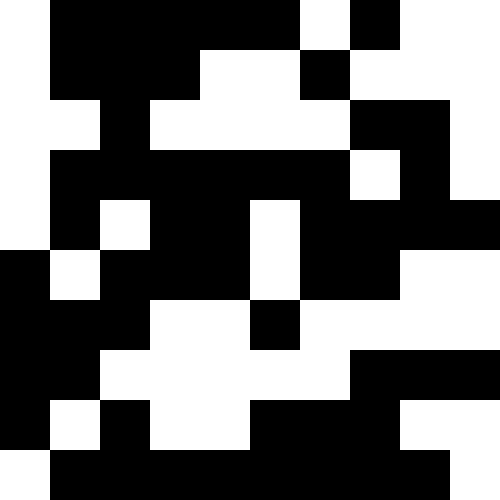[["white", "black", "black", "black", "black", "black", "white", "black", "white", "white"], ["white", "black", "black", "black", "white", "white", "black", "white", "white", "white"], ["white", "white", "black", "white", "white", "white", "white", "black", "black", "white"], ["white", "black", "black", "black", "black", "black", "black", "white", "black", "white"], ["white", "black", "white", "black", "black", "white", "black", "black", "black", "black"], ["black", "white", "black", "black", "black", "white", "black", "black", "white", "white"], ["black", "black", "black", "white", "white", "black", "white", "white", "white", "white"], ["black", "black", "white", "white", "white", "white", "white", "black", "black", "black"], ["black", "white", "black", "white", "white", "black", "black", "black", "white", "white"], ["white", "black", "black", "black", "black", "black", "black", "black", "black", "white"]]